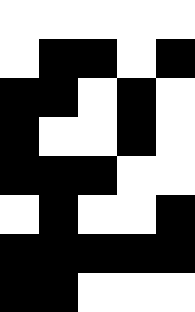[["white", "white", "white", "white", "white"], ["white", "black", "black", "white", "black"], ["black", "black", "white", "black", "white"], ["black", "white", "white", "black", "white"], ["black", "black", "black", "white", "white"], ["white", "black", "white", "white", "black"], ["black", "black", "black", "black", "black"], ["black", "black", "white", "white", "white"]]